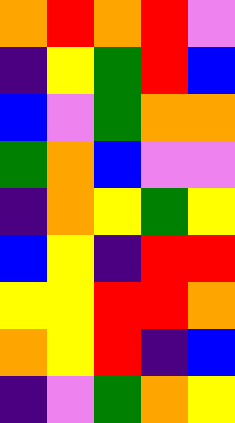[["orange", "red", "orange", "red", "violet"], ["indigo", "yellow", "green", "red", "blue"], ["blue", "violet", "green", "orange", "orange"], ["green", "orange", "blue", "violet", "violet"], ["indigo", "orange", "yellow", "green", "yellow"], ["blue", "yellow", "indigo", "red", "red"], ["yellow", "yellow", "red", "red", "orange"], ["orange", "yellow", "red", "indigo", "blue"], ["indigo", "violet", "green", "orange", "yellow"]]